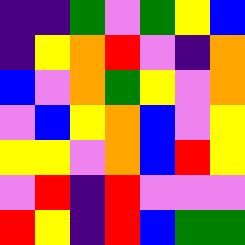[["indigo", "indigo", "green", "violet", "green", "yellow", "blue"], ["indigo", "yellow", "orange", "red", "violet", "indigo", "orange"], ["blue", "violet", "orange", "green", "yellow", "violet", "orange"], ["violet", "blue", "yellow", "orange", "blue", "violet", "yellow"], ["yellow", "yellow", "violet", "orange", "blue", "red", "yellow"], ["violet", "red", "indigo", "red", "violet", "violet", "violet"], ["red", "yellow", "indigo", "red", "blue", "green", "green"]]